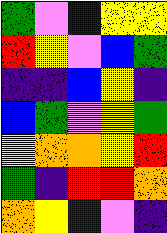[["green", "violet", "blue", "yellow", "yellow"], ["red", "yellow", "violet", "blue", "green"], ["indigo", "indigo", "blue", "yellow", "indigo"], ["blue", "green", "violet", "yellow", "green"], ["yellow", "orange", "orange", "yellow", "red"], ["green", "indigo", "red", "red", "orange"], ["orange", "yellow", "indigo", "violet", "indigo"]]